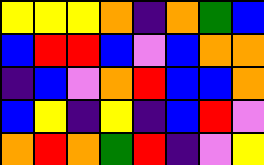[["yellow", "yellow", "yellow", "orange", "indigo", "orange", "green", "blue"], ["blue", "red", "red", "blue", "violet", "blue", "orange", "orange"], ["indigo", "blue", "violet", "orange", "red", "blue", "blue", "orange"], ["blue", "yellow", "indigo", "yellow", "indigo", "blue", "red", "violet"], ["orange", "red", "orange", "green", "red", "indigo", "violet", "yellow"]]